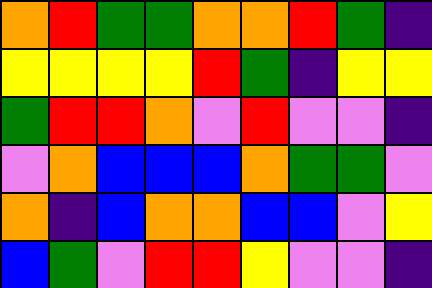[["orange", "red", "green", "green", "orange", "orange", "red", "green", "indigo"], ["yellow", "yellow", "yellow", "yellow", "red", "green", "indigo", "yellow", "yellow"], ["green", "red", "red", "orange", "violet", "red", "violet", "violet", "indigo"], ["violet", "orange", "blue", "blue", "blue", "orange", "green", "green", "violet"], ["orange", "indigo", "blue", "orange", "orange", "blue", "blue", "violet", "yellow"], ["blue", "green", "violet", "red", "red", "yellow", "violet", "violet", "indigo"]]